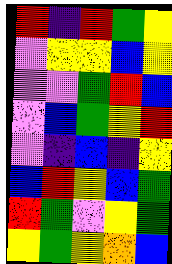[["red", "indigo", "red", "green", "yellow"], ["violet", "yellow", "yellow", "blue", "yellow"], ["violet", "violet", "green", "red", "blue"], ["violet", "blue", "green", "yellow", "red"], ["violet", "indigo", "blue", "indigo", "yellow"], ["blue", "red", "yellow", "blue", "green"], ["red", "green", "violet", "yellow", "green"], ["yellow", "green", "yellow", "orange", "blue"]]